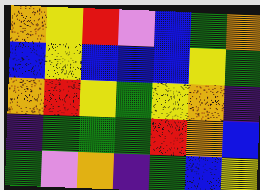[["orange", "yellow", "red", "violet", "blue", "green", "orange"], ["blue", "yellow", "blue", "blue", "blue", "yellow", "green"], ["orange", "red", "yellow", "green", "yellow", "orange", "indigo"], ["indigo", "green", "green", "green", "red", "orange", "blue"], ["green", "violet", "orange", "indigo", "green", "blue", "yellow"]]